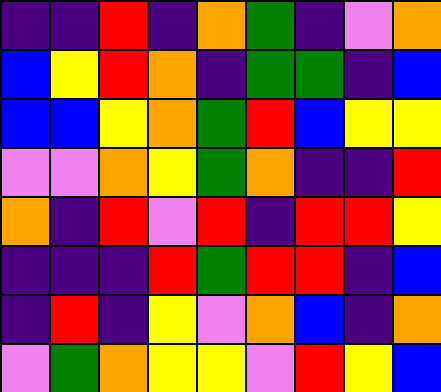[["indigo", "indigo", "red", "indigo", "orange", "green", "indigo", "violet", "orange"], ["blue", "yellow", "red", "orange", "indigo", "green", "green", "indigo", "blue"], ["blue", "blue", "yellow", "orange", "green", "red", "blue", "yellow", "yellow"], ["violet", "violet", "orange", "yellow", "green", "orange", "indigo", "indigo", "red"], ["orange", "indigo", "red", "violet", "red", "indigo", "red", "red", "yellow"], ["indigo", "indigo", "indigo", "red", "green", "red", "red", "indigo", "blue"], ["indigo", "red", "indigo", "yellow", "violet", "orange", "blue", "indigo", "orange"], ["violet", "green", "orange", "yellow", "yellow", "violet", "red", "yellow", "blue"]]